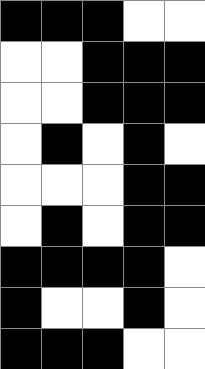[["black", "black", "black", "white", "white"], ["white", "white", "black", "black", "black"], ["white", "white", "black", "black", "black"], ["white", "black", "white", "black", "white"], ["white", "white", "white", "black", "black"], ["white", "black", "white", "black", "black"], ["black", "black", "black", "black", "white"], ["black", "white", "white", "black", "white"], ["black", "black", "black", "white", "white"]]